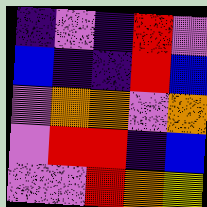[["indigo", "violet", "indigo", "red", "violet"], ["blue", "indigo", "indigo", "red", "blue"], ["violet", "orange", "orange", "violet", "orange"], ["violet", "red", "red", "indigo", "blue"], ["violet", "violet", "red", "orange", "yellow"]]